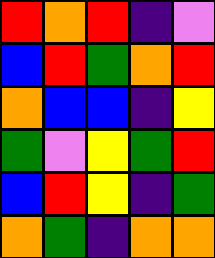[["red", "orange", "red", "indigo", "violet"], ["blue", "red", "green", "orange", "red"], ["orange", "blue", "blue", "indigo", "yellow"], ["green", "violet", "yellow", "green", "red"], ["blue", "red", "yellow", "indigo", "green"], ["orange", "green", "indigo", "orange", "orange"]]